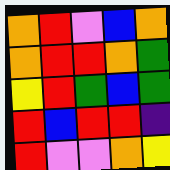[["orange", "red", "violet", "blue", "orange"], ["orange", "red", "red", "orange", "green"], ["yellow", "red", "green", "blue", "green"], ["red", "blue", "red", "red", "indigo"], ["red", "violet", "violet", "orange", "yellow"]]